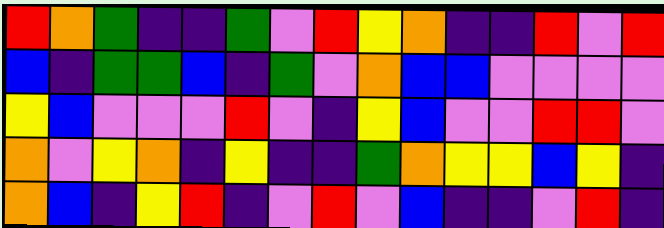[["red", "orange", "green", "indigo", "indigo", "green", "violet", "red", "yellow", "orange", "indigo", "indigo", "red", "violet", "red"], ["blue", "indigo", "green", "green", "blue", "indigo", "green", "violet", "orange", "blue", "blue", "violet", "violet", "violet", "violet"], ["yellow", "blue", "violet", "violet", "violet", "red", "violet", "indigo", "yellow", "blue", "violet", "violet", "red", "red", "violet"], ["orange", "violet", "yellow", "orange", "indigo", "yellow", "indigo", "indigo", "green", "orange", "yellow", "yellow", "blue", "yellow", "indigo"], ["orange", "blue", "indigo", "yellow", "red", "indigo", "violet", "red", "violet", "blue", "indigo", "indigo", "violet", "red", "indigo"]]